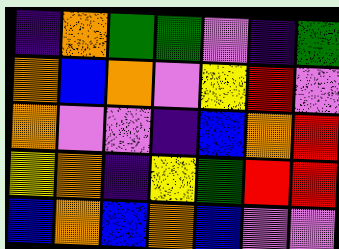[["indigo", "orange", "green", "green", "violet", "indigo", "green"], ["orange", "blue", "orange", "violet", "yellow", "red", "violet"], ["orange", "violet", "violet", "indigo", "blue", "orange", "red"], ["yellow", "orange", "indigo", "yellow", "green", "red", "red"], ["blue", "orange", "blue", "orange", "blue", "violet", "violet"]]